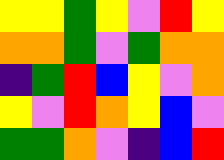[["yellow", "yellow", "green", "yellow", "violet", "red", "yellow"], ["orange", "orange", "green", "violet", "green", "orange", "orange"], ["indigo", "green", "red", "blue", "yellow", "violet", "orange"], ["yellow", "violet", "red", "orange", "yellow", "blue", "violet"], ["green", "green", "orange", "violet", "indigo", "blue", "red"]]